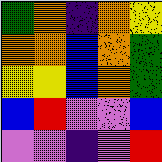[["green", "orange", "indigo", "orange", "yellow"], ["orange", "orange", "blue", "orange", "green"], ["yellow", "yellow", "blue", "orange", "green"], ["blue", "red", "violet", "violet", "blue"], ["violet", "violet", "indigo", "violet", "red"]]